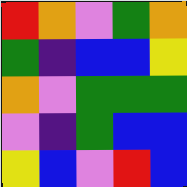[["red", "orange", "violet", "green", "orange"], ["green", "indigo", "blue", "blue", "yellow"], ["orange", "violet", "green", "green", "green"], ["violet", "indigo", "green", "blue", "blue"], ["yellow", "blue", "violet", "red", "blue"]]